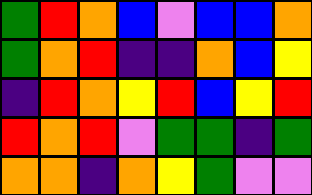[["green", "red", "orange", "blue", "violet", "blue", "blue", "orange"], ["green", "orange", "red", "indigo", "indigo", "orange", "blue", "yellow"], ["indigo", "red", "orange", "yellow", "red", "blue", "yellow", "red"], ["red", "orange", "red", "violet", "green", "green", "indigo", "green"], ["orange", "orange", "indigo", "orange", "yellow", "green", "violet", "violet"]]